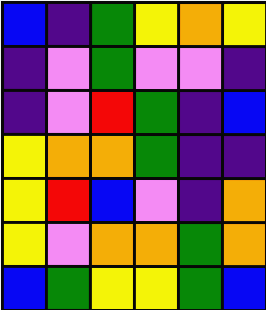[["blue", "indigo", "green", "yellow", "orange", "yellow"], ["indigo", "violet", "green", "violet", "violet", "indigo"], ["indigo", "violet", "red", "green", "indigo", "blue"], ["yellow", "orange", "orange", "green", "indigo", "indigo"], ["yellow", "red", "blue", "violet", "indigo", "orange"], ["yellow", "violet", "orange", "orange", "green", "orange"], ["blue", "green", "yellow", "yellow", "green", "blue"]]